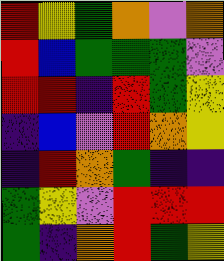[["red", "yellow", "green", "orange", "violet", "orange"], ["red", "blue", "green", "green", "green", "violet"], ["red", "red", "indigo", "red", "green", "yellow"], ["indigo", "blue", "violet", "red", "orange", "yellow"], ["indigo", "red", "orange", "green", "indigo", "indigo"], ["green", "yellow", "violet", "red", "red", "red"], ["green", "indigo", "orange", "red", "green", "yellow"]]